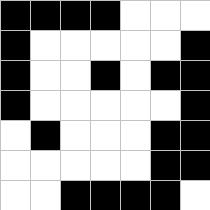[["black", "black", "black", "black", "white", "white", "white"], ["black", "white", "white", "white", "white", "white", "black"], ["black", "white", "white", "black", "white", "black", "black"], ["black", "white", "white", "white", "white", "white", "black"], ["white", "black", "white", "white", "white", "black", "black"], ["white", "white", "white", "white", "white", "black", "black"], ["white", "white", "black", "black", "black", "black", "white"]]